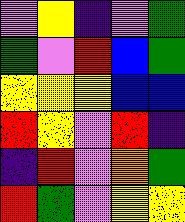[["violet", "yellow", "indigo", "violet", "green"], ["green", "violet", "red", "blue", "green"], ["yellow", "yellow", "yellow", "blue", "blue"], ["red", "yellow", "violet", "red", "indigo"], ["indigo", "red", "violet", "orange", "green"], ["red", "green", "violet", "yellow", "yellow"]]